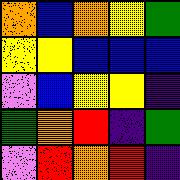[["orange", "blue", "orange", "yellow", "green"], ["yellow", "yellow", "blue", "blue", "blue"], ["violet", "blue", "yellow", "yellow", "indigo"], ["green", "orange", "red", "indigo", "green"], ["violet", "red", "orange", "red", "indigo"]]